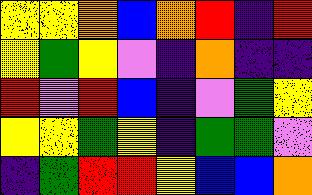[["yellow", "yellow", "orange", "blue", "orange", "red", "indigo", "red"], ["yellow", "green", "yellow", "violet", "indigo", "orange", "indigo", "indigo"], ["red", "violet", "red", "blue", "indigo", "violet", "green", "yellow"], ["yellow", "yellow", "green", "yellow", "indigo", "green", "green", "violet"], ["indigo", "green", "red", "red", "yellow", "blue", "blue", "orange"]]